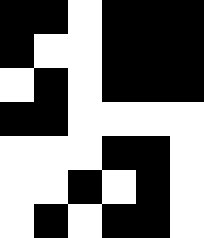[["black", "black", "white", "black", "black", "black"], ["black", "white", "white", "black", "black", "black"], ["white", "black", "white", "black", "black", "black"], ["black", "black", "white", "white", "white", "white"], ["white", "white", "white", "black", "black", "white"], ["white", "white", "black", "white", "black", "white"], ["white", "black", "white", "black", "black", "white"]]